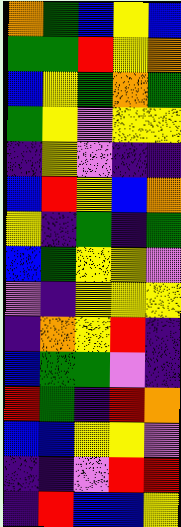[["orange", "green", "blue", "yellow", "blue"], ["green", "green", "red", "yellow", "orange"], ["blue", "yellow", "green", "orange", "green"], ["green", "yellow", "violet", "yellow", "yellow"], ["indigo", "yellow", "violet", "indigo", "indigo"], ["blue", "red", "yellow", "blue", "orange"], ["yellow", "indigo", "green", "indigo", "green"], ["blue", "green", "yellow", "yellow", "violet"], ["violet", "indigo", "yellow", "yellow", "yellow"], ["indigo", "orange", "yellow", "red", "indigo"], ["blue", "green", "green", "violet", "indigo"], ["red", "green", "indigo", "red", "orange"], ["blue", "blue", "yellow", "yellow", "violet"], ["indigo", "indigo", "violet", "red", "red"], ["indigo", "red", "blue", "blue", "yellow"]]